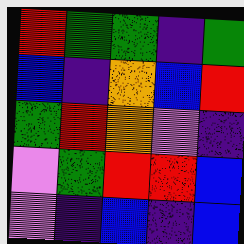[["red", "green", "green", "indigo", "green"], ["blue", "indigo", "orange", "blue", "red"], ["green", "red", "orange", "violet", "indigo"], ["violet", "green", "red", "red", "blue"], ["violet", "indigo", "blue", "indigo", "blue"]]